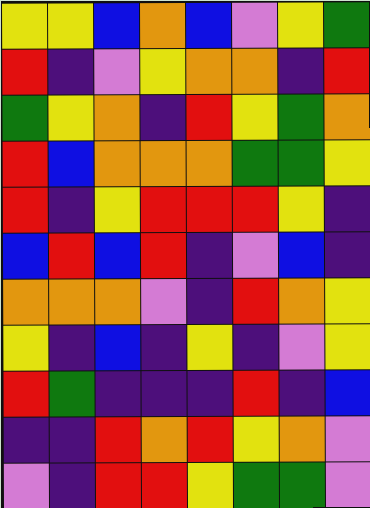[["yellow", "yellow", "blue", "orange", "blue", "violet", "yellow", "green"], ["red", "indigo", "violet", "yellow", "orange", "orange", "indigo", "red"], ["green", "yellow", "orange", "indigo", "red", "yellow", "green", "orange"], ["red", "blue", "orange", "orange", "orange", "green", "green", "yellow"], ["red", "indigo", "yellow", "red", "red", "red", "yellow", "indigo"], ["blue", "red", "blue", "red", "indigo", "violet", "blue", "indigo"], ["orange", "orange", "orange", "violet", "indigo", "red", "orange", "yellow"], ["yellow", "indigo", "blue", "indigo", "yellow", "indigo", "violet", "yellow"], ["red", "green", "indigo", "indigo", "indigo", "red", "indigo", "blue"], ["indigo", "indigo", "red", "orange", "red", "yellow", "orange", "violet"], ["violet", "indigo", "red", "red", "yellow", "green", "green", "violet"]]